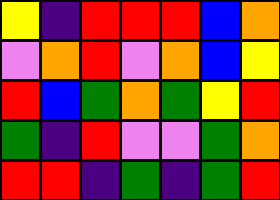[["yellow", "indigo", "red", "red", "red", "blue", "orange"], ["violet", "orange", "red", "violet", "orange", "blue", "yellow"], ["red", "blue", "green", "orange", "green", "yellow", "red"], ["green", "indigo", "red", "violet", "violet", "green", "orange"], ["red", "red", "indigo", "green", "indigo", "green", "red"]]